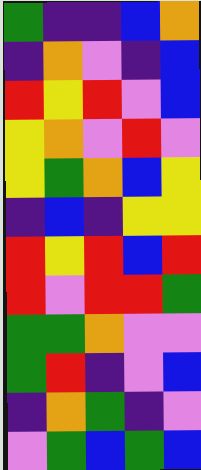[["green", "indigo", "indigo", "blue", "orange"], ["indigo", "orange", "violet", "indigo", "blue"], ["red", "yellow", "red", "violet", "blue"], ["yellow", "orange", "violet", "red", "violet"], ["yellow", "green", "orange", "blue", "yellow"], ["indigo", "blue", "indigo", "yellow", "yellow"], ["red", "yellow", "red", "blue", "red"], ["red", "violet", "red", "red", "green"], ["green", "green", "orange", "violet", "violet"], ["green", "red", "indigo", "violet", "blue"], ["indigo", "orange", "green", "indigo", "violet"], ["violet", "green", "blue", "green", "blue"]]